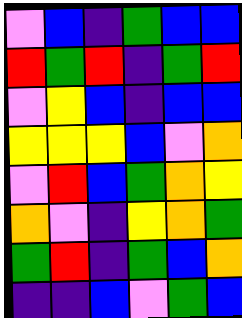[["violet", "blue", "indigo", "green", "blue", "blue"], ["red", "green", "red", "indigo", "green", "red"], ["violet", "yellow", "blue", "indigo", "blue", "blue"], ["yellow", "yellow", "yellow", "blue", "violet", "orange"], ["violet", "red", "blue", "green", "orange", "yellow"], ["orange", "violet", "indigo", "yellow", "orange", "green"], ["green", "red", "indigo", "green", "blue", "orange"], ["indigo", "indigo", "blue", "violet", "green", "blue"]]